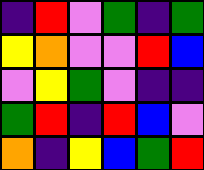[["indigo", "red", "violet", "green", "indigo", "green"], ["yellow", "orange", "violet", "violet", "red", "blue"], ["violet", "yellow", "green", "violet", "indigo", "indigo"], ["green", "red", "indigo", "red", "blue", "violet"], ["orange", "indigo", "yellow", "blue", "green", "red"]]